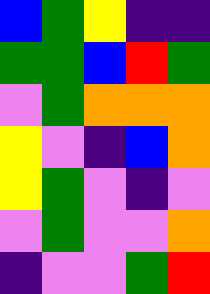[["blue", "green", "yellow", "indigo", "indigo"], ["green", "green", "blue", "red", "green"], ["violet", "green", "orange", "orange", "orange"], ["yellow", "violet", "indigo", "blue", "orange"], ["yellow", "green", "violet", "indigo", "violet"], ["violet", "green", "violet", "violet", "orange"], ["indigo", "violet", "violet", "green", "red"]]